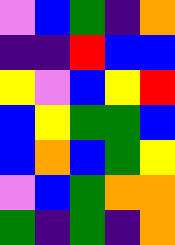[["violet", "blue", "green", "indigo", "orange"], ["indigo", "indigo", "red", "blue", "blue"], ["yellow", "violet", "blue", "yellow", "red"], ["blue", "yellow", "green", "green", "blue"], ["blue", "orange", "blue", "green", "yellow"], ["violet", "blue", "green", "orange", "orange"], ["green", "indigo", "green", "indigo", "orange"]]